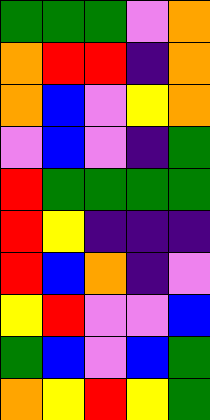[["green", "green", "green", "violet", "orange"], ["orange", "red", "red", "indigo", "orange"], ["orange", "blue", "violet", "yellow", "orange"], ["violet", "blue", "violet", "indigo", "green"], ["red", "green", "green", "green", "green"], ["red", "yellow", "indigo", "indigo", "indigo"], ["red", "blue", "orange", "indigo", "violet"], ["yellow", "red", "violet", "violet", "blue"], ["green", "blue", "violet", "blue", "green"], ["orange", "yellow", "red", "yellow", "green"]]